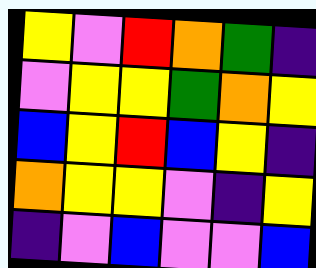[["yellow", "violet", "red", "orange", "green", "indigo"], ["violet", "yellow", "yellow", "green", "orange", "yellow"], ["blue", "yellow", "red", "blue", "yellow", "indigo"], ["orange", "yellow", "yellow", "violet", "indigo", "yellow"], ["indigo", "violet", "blue", "violet", "violet", "blue"]]